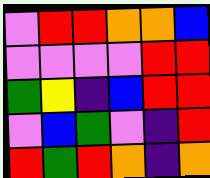[["violet", "red", "red", "orange", "orange", "blue"], ["violet", "violet", "violet", "violet", "red", "red"], ["green", "yellow", "indigo", "blue", "red", "red"], ["violet", "blue", "green", "violet", "indigo", "red"], ["red", "green", "red", "orange", "indigo", "orange"]]